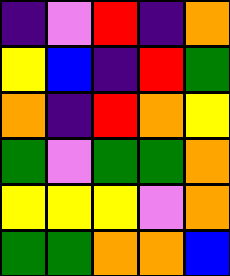[["indigo", "violet", "red", "indigo", "orange"], ["yellow", "blue", "indigo", "red", "green"], ["orange", "indigo", "red", "orange", "yellow"], ["green", "violet", "green", "green", "orange"], ["yellow", "yellow", "yellow", "violet", "orange"], ["green", "green", "orange", "orange", "blue"]]